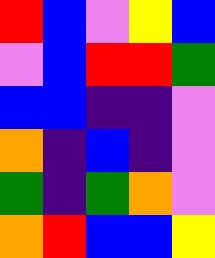[["red", "blue", "violet", "yellow", "blue"], ["violet", "blue", "red", "red", "green"], ["blue", "blue", "indigo", "indigo", "violet"], ["orange", "indigo", "blue", "indigo", "violet"], ["green", "indigo", "green", "orange", "violet"], ["orange", "red", "blue", "blue", "yellow"]]